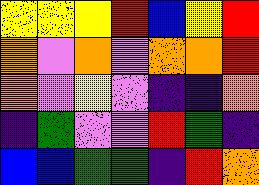[["yellow", "yellow", "yellow", "red", "blue", "yellow", "red"], ["orange", "violet", "orange", "violet", "orange", "orange", "red"], ["orange", "violet", "yellow", "violet", "indigo", "indigo", "orange"], ["indigo", "green", "violet", "violet", "red", "green", "indigo"], ["blue", "blue", "green", "green", "indigo", "red", "orange"]]